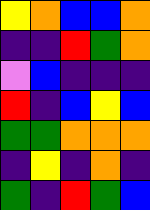[["yellow", "orange", "blue", "blue", "orange"], ["indigo", "indigo", "red", "green", "orange"], ["violet", "blue", "indigo", "indigo", "indigo"], ["red", "indigo", "blue", "yellow", "blue"], ["green", "green", "orange", "orange", "orange"], ["indigo", "yellow", "indigo", "orange", "indigo"], ["green", "indigo", "red", "green", "blue"]]